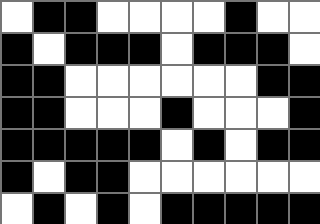[["white", "black", "black", "white", "white", "white", "white", "black", "white", "white"], ["black", "white", "black", "black", "black", "white", "black", "black", "black", "white"], ["black", "black", "white", "white", "white", "white", "white", "white", "black", "black"], ["black", "black", "white", "white", "white", "black", "white", "white", "white", "black"], ["black", "black", "black", "black", "black", "white", "black", "white", "black", "black"], ["black", "white", "black", "black", "white", "white", "white", "white", "white", "white"], ["white", "black", "white", "black", "white", "black", "black", "black", "black", "black"]]